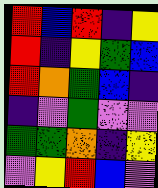[["red", "blue", "red", "indigo", "yellow"], ["red", "indigo", "yellow", "green", "blue"], ["red", "orange", "green", "blue", "indigo"], ["indigo", "violet", "green", "violet", "violet"], ["green", "green", "orange", "indigo", "yellow"], ["violet", "yellow", "red", "blue", "violet"]]